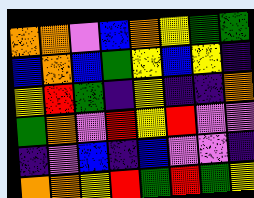[["orange", "orange", "violet", "blue", "orange", "yellow", "green", "green"], ["blue", "orange", "blue", "green", "yellow", "blue", "yellow", "indigo"], ["yellow", "red", "green", "indigo", "yellow", "indigo", "indigo", "orange"], ["green", "orange", "violet", "red", "yellow", "red", "violet", "violet"], ["indigo", "violet", "blue", "indigo", "blue", "violet", "violet", "indigo"], ["orange", "orange", "yellow", "red", "green", "red", "green", "yellow"]]